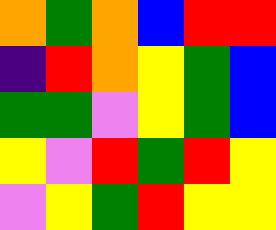[["orange", "green", "orange", "blue", "red", "red"], ["indigo", "red", "orange", "yellow", "green", "blue"], ["green", "green", "violet", "yellow", "green", "blue"], ["yellow", "violet", "red", "green", "red", "yellow"], ["violet", "yellow", "green", "red", "yellow", "yellow"]]